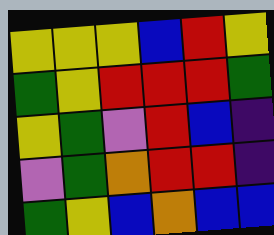[["yellow", "yellow", "yellow", "blue", "red", "yellow"], ["green", "yellow", "red", "red", "red", "green"], ["yellow", "green", "violet", "red", "blue", "indigo"], ["violet", "green", "orange", "red", "red", "indigo"], ["green", "yellow", "blue", "orange", "blue", "blue"]]